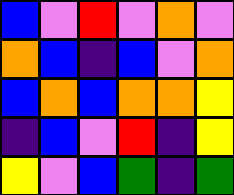[["blue", "violet", "red", "violet", "orange", "violet"], ["orange", "blue", "indigo", "blue", "violet", "orange"], ["blue", "orange", "blue", "orange", "orange", "yellow"], ["indigo", "blue", "violet", "red", "indigo", "yellow"], ["yellow", "violet", "blue", "green", "indigo", "green"]]